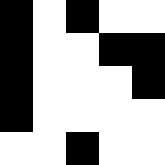[["black", "white", "black", "white", "white"], ["black", "white", "white", "black", "black"], ["black", "white", "white", "white", "black"], ["black", "white", "white", "white", "white"], ["white", "white", "black", "white", "white"]]